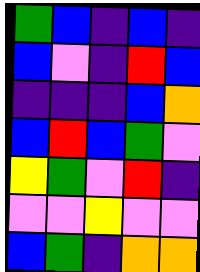[["green", "blue", "indigo", "blue", "indigo"], ["blue", "violet", "indigo", "red", "blue"], ["indigo", "indigo", "indigo", "blue", "orange"], ["blue", "red", "blue", "green", "violet"], ["yellow", "green", "violet", "red", "indigo"], ["violet", "violet", "yellow", "violet", "violet"], ["blue", "green", "indigo", "orange", "orange"]]